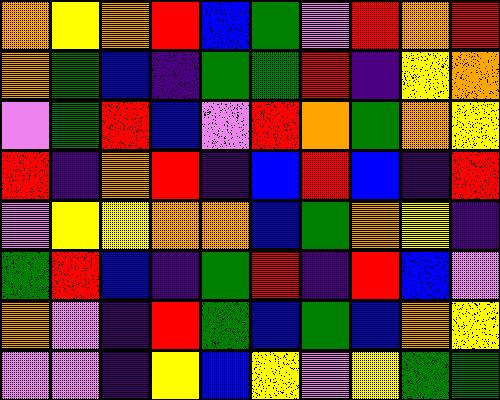[["orange", "yellow", "orange", "red", "blue", "green", "violet", "red", "orange", "red"], ["orange", "green", "blue", "indigo", "green", "green", "red", "indigo", "yellow", "orange"], ["violet", "green", "red", "blue", "violet", "red", "orange", "green", "orange", "yellow"], ["red", "indigo", "orange", "red", "indigo", "blue", "red", "blue", "indigo", "red"], ["violet", "yellow", "yellow", "orange", "orange", "blue", "green", "orange", "yellow", "indigo"], ["green", "red", "blue", "indigo", "green", "red", "indigo", "red", "blue", "violet"], ["orange", "violet", "indigo", "red", "green", "blue", "green", "blue", "orange", "yellow"], ["violet", "violet", "indigo", "yellow", "blue", "yellow", "violet", "yellow", "green", "green"]]